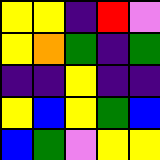[["yellow", "yellow", "indigo", "red", "violet"], ["yellow", "orange", "green", "indigo", "green"], ["indigo", "indigo", "yellow", "indigo", "indigo"], ["yellow", "blue", "yellow", "green", "blue"], ["blue", "green", "violet", "yellow", "yellow"]]